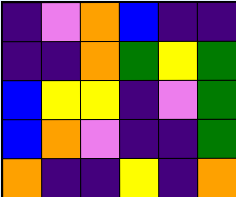[["indigo", "violet", "orange", "blue", "indigo", "indigo"], ["indigo", "indigo", "orange", "green", "yellow", "green"], ["blue", "yellow", "yellow", "indigo", "violet", "green"], ["blue", "orange", "violet", "indigo", "indigo", "green"], ["orange", "indigo", "indigo", "yellow", "indigo", "orange"]]